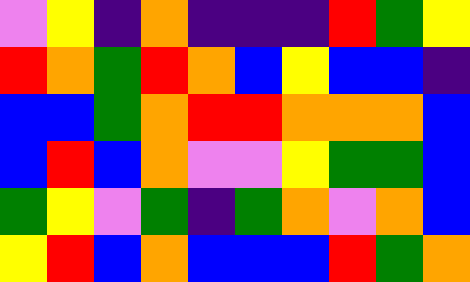[["violet", "yellow", "indigo", "orange", "indigo", "indigo", "indigo", "red", "green", "yellow"], ["red", "orange", "green", "red", "orange", "blue", "yellow", "blue", "blue", "indigo"], ["blue", "blue", "green", "orange", "red", "red", "orange", "orange", "orange", "blue"], ["blue", "red", "blue", "orange", "violet", "violet", "yellow", "green", "green", "blue"], ["green", "yellow", "violet", "green", "indigo", "green", "orange", "violet", "orange", "blue"], ["yellow", "red", "blue", "orange", "blue", "blue", "blue", "red", "green", "orange"]]